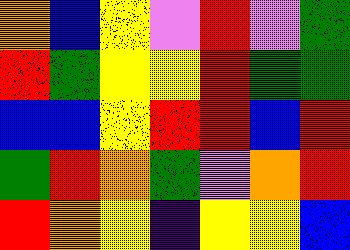[["orange", "blue", "yellow", "violet", "red", "violet", "green"], ["red", "green", "yellow", "yellow", "red", "green", "green"], ["blue", "blue", "yellow", "red", "red", "blue", "red"], ["green", "red", "orange", "green", "violet", "orange", "red"], ["red", "orange", "yellow", "indigo", "yellow", "yellow", "blue"]]